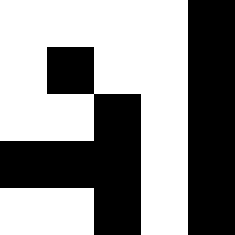[["white", "white", "white", "white", "black"], ["white", "black", "white", "white", "black"], ["white", "white", "black", "white", "black"], ["black", "black", "black", "white", "black"], ["white", "white", "black", "white", "black"]]